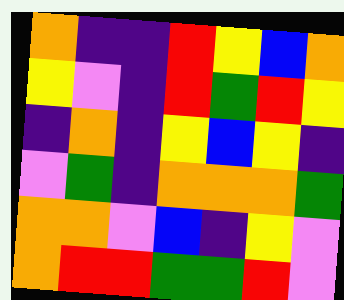[["orange", "indigo", "indigo", "red", "yellow", "blue", "orange"], ["yellow", "violet", "indigo", "red", "green", "red", "yellow"], ["indigo", "orange", "indigo", "yellow", "blue", "yellow", "indigo"], ["violet", "green", "indigo", "orange", "orange", "orange", "green"], ["orange", "orange", "violet", "blue", "indigo", "yellow", "violet"], ["orange", "red", "red", "green", "green", "red", "violet"]]